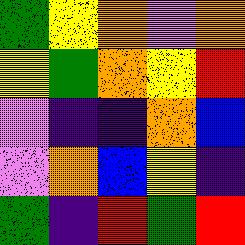[["green", "yellow", "orange", "violet", "orange"], ["yellow", "green", "orange", "yellow", "red"], ["violet", "indigo", "indigo", "orange", "blue"], ["violet", "orange", "blue", "yellow", "indigo"], ["green", "indigo", "red", "green", "red"]]